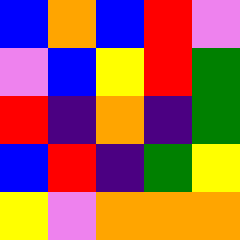[["blue", "orange", "blue", "red", "violet"], ["violet", "blue", "yellow", "red", "green"], ["red", "indigo", "orange", "indigo", "green"], ["blue", "red", "indigo", "green", "yellow"], ["yellow", "violet", "orange", "orange", "orange"]]